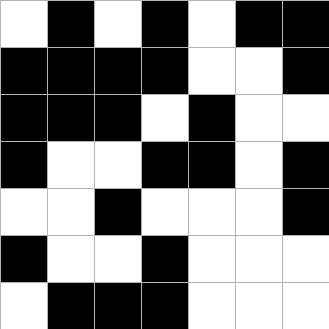[["white", "black", "white", "black", "white", "black", "black"], ["black", "black", "black", "black", "white", "white", "black"], ["black", "black", "black", "white", "black", "white", "white"], ["black", "white", "white", "black", "black", "white", "black"], ["white", "white", "black", "white", "white", "white", "black"], ["black", "white", "white", "black", "white", "white", "white"], ["white", "black", "black", "black", "white", "white", "white"]]